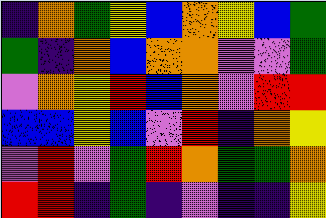[["indigo", "orange", "green", "yellow", "blue", "orange", "yellow", "blue", "green"], ["green", "indigo", "orange", "blue", "orange", "orange", "violet", "violet", "green"], ["violet", "orange", "yellow", "red", "blue", "orange", "violet", "red", "red"], ["blue", "blue", "yellow", "blue", "violet", "red", "indigo", "orange", "yellow"], ["violet", "red", "violet", "green", "red", "orange", "green", "green", "orange"], ["red", "red", "indigo", "green", "indigo", "violet", "indigo", "indigo", "yellow"]]